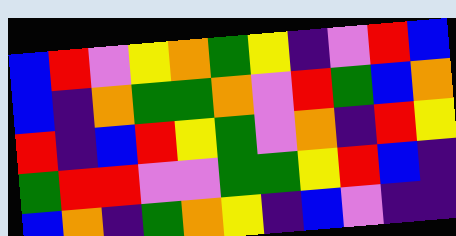[["blue", "red", "violet", "yellow", "orange", "green", "yellow", "indigo", "violet", "red", "blue"], ["blue", "indigo", "orange", "green", "green", "orange", "violet", "red", "green", "blue", "orange"], ["red", "indigo", "blue", "red", "yellow", "green", "violet", "orange", "indigo", "red", "yellow"], ["green", "red", "red", "violet", "violet", "green", "green", "yellow", "red", "blue", "indigo"], ["blue", "orange", "indigo", "green", "orange", "yellow", "indigo", "blue", "violet", "indigo", "indigo"]]